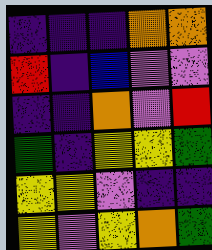[["indigo", "indigo", "indigo", "orange", "orange"], ["red", "indigo", "blue", "violet", "violet"], ["indigo", "indigo", "orange", "violet", "red"], ["green", "indigo", "yellow", "yellow", "green"], ["yellow", "yellow", "violet", "indigo", "indigo"], ["yellow", "violet", "yellow", "orange", "green"]]